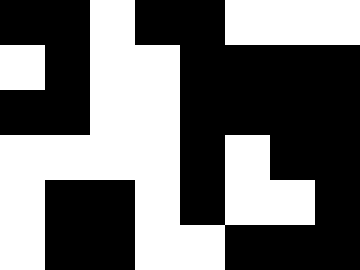[["black", "black", "white", "black", "black", "white", "white", "white"], ["white", "black", "white", "white", "black", "black", "black", "black"], ["black", "black", "white", "white", "black", "black", "black", "black"], ["white", "white", "white", "white", "black", "white", "black", "black"], ["white", "black", "black", "white", "black", "white", "white", "black"], ["white", "black", "black", "white", "white", "black", "black", "black"]]